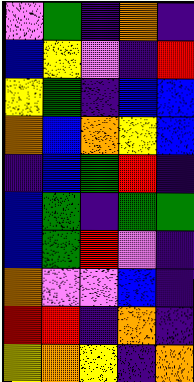[["violet", "green", "indigo", "orange", "indigo"], ["blue", "yellow", "violet", "indigo", "red"], ["yellow", "green", "indigo", "blue", "blue"], ["orange", "blue", "orange", "yellow", "blue"], ["indigo", "blue", "green", "red", "indigo"], ["blue", "green", "indigo", "green", "green"], ["blue", "green", "red", "violet", "indigo"], ["orange", "violet", "violet", "blue", "indigo"], ["red", "red", "indigo", "orange", "indigo"], ["yellow", "orange", "yellow", "indigo", "orange"]]